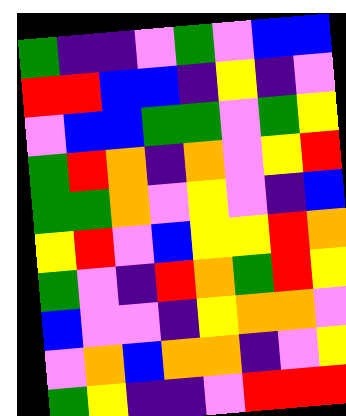[["green", "indigo", "indigo", "violet", "green", "violet", "blue", "blue"], ["red", "red", "blue", "blue", "indigo", "yellow", "indigo", "violet"], ["violet", "blue", "blue", "green", "green", "violet", "green", "yellow"], ["green", "red", "orange", "indigo", "orange", "violet", "yellow", "red"], ["green", "green", "orange", "violet", "yellow", "violet", "indigo", "blue"], ["yellow", "red", "violet", "blue", "yellow", "yellow", "red", "orange"], ["green", "violet", "indigo", "red", "orange", "green", "red", "yellow"], ["blue", "violet", "violet", "indigo", "yellow", "orange", "orange", "violet"], ["violet", "orange", "blue", "orange", "orange", "indigo", "violet", "yellow"], ["green", "yellow", "indigo", "indigo", "violet", "red", "red", "red"]]